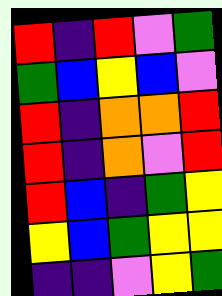[["red", "indigo", "red", "violet", "green"], ["green", "blue", "yellow", "blue", "violet"], ["red", "indigo", "orange", "orange", "red"], ["red", "indigo", "orange", "violet", "red"], ["red", "blue", "indigo", "green", "yellow"], ["yellow", "blue", "green", "yellow", "yellow"], ["indigo", "indigo", "violet", "yellow", "green"]]